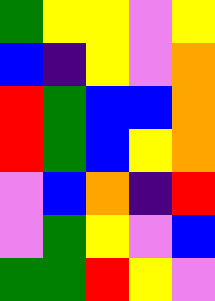[["green", "yellow", "yellow", "violet", "yellow"], ["blue", "indigo", "yellow", "violet", "orange"], ["red", "green", "blue", "blue", "orange"], ["red", "green", "blue", "yellow", "orange"], ["violet", "blue", "orange", "indigo", "red"], ["violet", "green", "yellow", "violet", "blue"], ["green", "green", "red", "yellow", "violet"]]